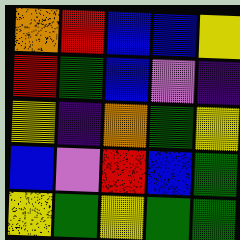[["orange", "red", "blue", "blue", "yellow"], ["red", "green", "blue", "violet", "indigo"], ["yellow", "indigo", "orange", "green", "yellow"], ["blue", "violet", "red", "blue", "green"], ["yellow", "green", "yellow", "green", "green"]]